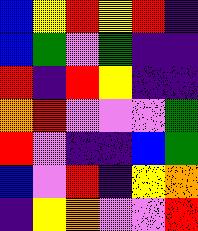[["blue", "yellow", "red", "yellow", "red", "indigo"], ["blue", "green", "violet", "green", "indigo", "indigo"], ["red", "indigo", "red", "yellow", "indigo", "indigo"], ["orange", "red", "violet", "violet", "violet", "green"], ["red", "violet", "indigo", "indigo", "blue", "green"], ["blue", "violet", "red", "indigo", "yellow", "orange"], ["indigo", "yellow", "orange", "violet", "violet", "red"]]